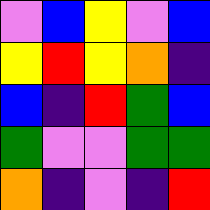[["violet", "blue", "yellow", "violet", "blue"], ["yellow", "red", "yellow", "orange", "indigo"], ["blue", "indigo", "red", "green", "blue"], ["green", "violet", "violet", "green", "green"], ["orange", "indigo", "violet", "indigo", "red"]]